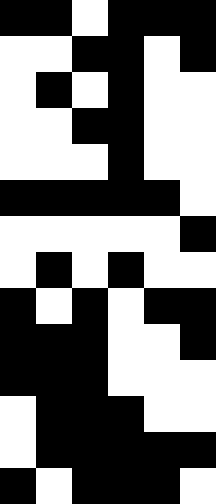[["black", "black", "white", "black", "black", "black"], ["white", "white", "black", "black", "white", "black"], ["white", "black", "white", "black", "white", "white"], ["white", "white", "black", "black", "white", "white"], ["white", "white", "white", "black", "white", "white"], ["black", "black", "black", "black", "black", "white"], ["white", "white", "white", "white", "white", "black"], ["white", "black", "white", "black", "white", "white"], ["black", "white", "black", "white", "black", "black"], ["black", "black", "black", "white", "white", "black"], ["black", "black", "black", "white", "white", "white"], ["white", "black", "black", "black", "white", "white"], ["white", "black", "black", "black", "black", "black"], ["black", "white", "black", "black", "black", "white"]]